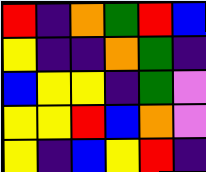[["red", "indigo", "orange", "green", "red", "blue"], ["yellow", "indigo", "indigo", "orange", "green", "indigo"], ["blue", "yellow", "yellow", "indigo", "green", "violet"], ["yellow", "yellow", "red", "blue", "orange", "violet"], ["yellow", "indigo", "blue", "yellow", "red", "indigo"]]